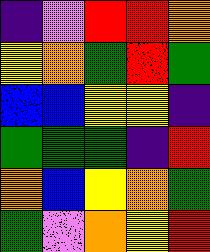[["indigo", "violet", "red", "red", "orange"], ["yellow", "orange", "green", "red", "green"], ["blue", "blue", "yellow", "yellow", "indigo"], ["green", "green", "green", "indigo", "red"], ["orange", "blue", "yellow", "orange", "green"], ["green", "violet", "orange", "yellow", "red"]]